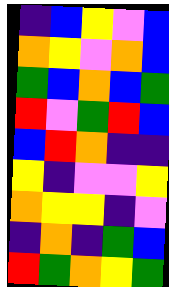[["indigo", "blue", "yellow", "violet", "blue"], ["orange", "yellow", "violet", "orange", "blue"], ["green", "blue", "orange", "blue", "green"], ["red", "violet", "green", "red", "blue"], ["blue", "red", "orange", "indigo", "indigo"], ["yellow", "indigo", "violet", "violet", "yellow"], ["orange", "yellow", "yellow", "indigo", "violet"], ["indigo", "orange", "indigo", "green", "blue"], ["red", "green", "orange", "yellow", "green"]]